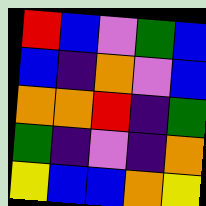[["red", "blue", "violet", "green", "blue"], ["blue", "indigo", "orange", "violet", "blue"], ["orange", "orange", "red", "indigo", "green"], ["green", "indigo", "violet", "indigo", "orange"], ["yellow", "blue", "blue", "orange", "yellow"]]